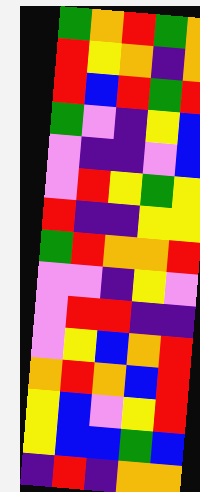[["green", "orange", "red", "green", "orange"], ["red", "yellow", "orange", "indigo", "orange"], ["red", "blue", "red", "green", "red"], ["green", "violet", "indigo", "yellow", "blue"], ["violet", "indigo", "indigo", "violet", "blue"], ["violet", "red", "yellow", "green", "yellow"], ["red", "indigo", "indigo", "yellow", "yellow"], ["green", "red", "orange", "orange", "red"], ["violet", "violet", "indigo", "yellow", "violet"], ["violet", "red", "red", "indigo", "indigo"], ["violet", "yellow", "blue", "orange", "red"], ["orange", "red", "orange", "blue", "red"], ["yellow", "blue", "violet", "yellow", "red"], ["yellow", "blue", "blue", "green", "blue"], ["indigo", "red", "indigo", "orange", "orange"]]